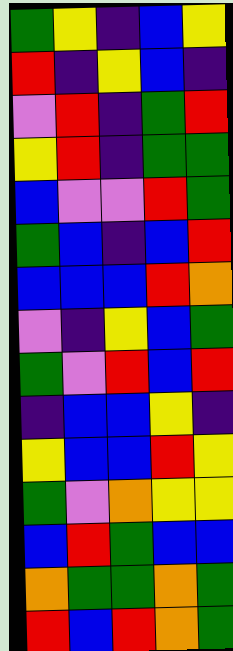[["green", "yellow", "indigo", "blue", "yellow"], ["red", "indigo", "yellow", "blue", "indigo"], ["violet", "red", "indigo", "green", "red"], ["yellow", "red", "indigo", "green", "green"], ["blue", "violet", "violet", "red", "green"], ["green", "blue", "indigo", "blue", "red"], ["blue", "blue", "blue", "red", "orange"], ["violet", "indigo", "yellow", "blue", "green"], ["green", "violet", "red", "blue", "red"], ["indigo", "blue", "blue", "yellow", "indigo"], ["yellow", "blue", "blue", "red", "yellow"], ["green", "violet", "orange", "yellow", "yellow"], ["blue", "red", "green", "blue", "blue"], ["orange", "green", "green", "orange", "green"], ["red", "blue", "red", "orange", "green"]]